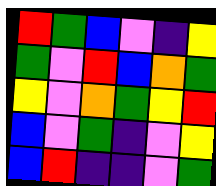[["red", "green", "blue", "violet", "indigo", "yellow"], ["green", "violet", "red", "blue", "orange", "green"], ["yellow", "violet", "orange", "green", "yellow", "red"], ["blue", "violet", "green", "indigo", "violet", "yellow"], ["blue", "red", "indigo", "indigo", "violet", "green"]]